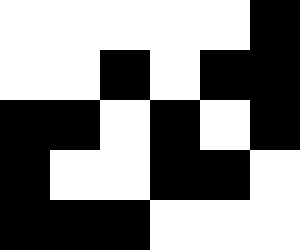[["white", "white", "white", "white", "white", "black"], ["white", "white", "black", "white", "black", "black"], ["black", "black", "white", "black", "white", "black"], ["black", "white", "white", "black", "black", "white"], ["black", "black", "black", "white", "white", "white"]]